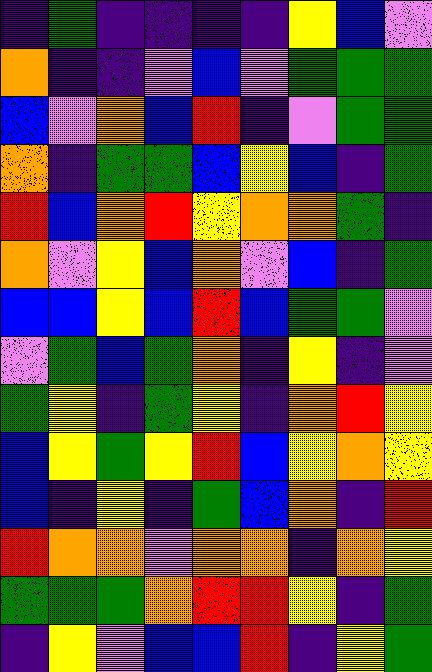[["indigo", "green", "indigo", "indigo", "indigo", "indigo", "yellow", "blue", "violet"], ["orange", "indigo", "indigo", "violet", "blue", "violet", "green", "green", "green"], ["blue", "violet", "orange", "blue", "red", "indigo", "violet", "green", "green"], ["orange", "indigo", "green", "green", "blue", "yellow", "blue", "indigo", "green"], ["red", "blue", "orange", "red", "yellow", "orange", "orange", "green", "indigo"], ["orange", "violet", "yellow", "blue", "orange", "violet", "blue", "indigo", "green"], ["blue", "blue", "yellow", "blue", "red", "blue", "green", "green", "violet"], ["violet", "green", "blue", "green", "orange", "indigo", "yellow", "indigo", "violet"], ["green", "yellow", "indigo", "green", "yellow", "indigo", "orange", "red", "yellow"], ["blue", "yellow", "green", "yellow", "red", "blue", "yellow", "orange", "yellow"], ["blue", "indigo", "yellow", "indigo", "green", "blue", "orange", "indigo", "red"], ["red", "orange", "orange", "violet", "orange", "orange", "indigo", "orange", "yellow"], ["green", "green", "green", "orange", "red", "red", "yellow", "indigo", "green"], ["indigo", "yellow", "violet", "blue", "blue", "red", "indigo", "yellow", "green"]]